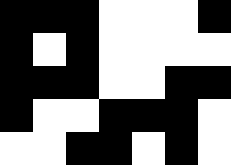[["black", "black", "black", "white", "white", "white", "black"], ["black", "white", "black", "white", "white", "white", "white"], ["black", "black", "black", "white", "white", "black", "black"], ["black", "white", "white", "black", "black", "black", "white"], ["white", "white", "black", "black", "white", "black", "white"]]